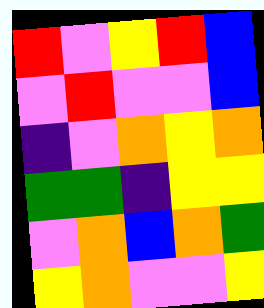[["red", "violet", "yellow", "red", "blue"], ["violet", "red", "violet", "violet", "blue"], ["indigo", "violet", "orange", "yellow", "orange"], ["green", "green", "indigo", "yellow", "yellow"], ["violet", "orange", "blue", "orange", "green"], ["yellow", "orange", "violet", "violet", "yellow"]]